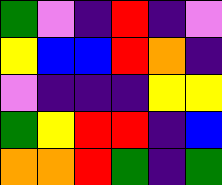[["green", "violet", "indigo", "red", "indigo", "violet"], ["yellow", "blue", "blue", "red", "orange", "indigo"], ["violet", "indigo", "indigo", "indigo", "yellow", "yellow"], ["green", "yellow", "red", "red", "indigo", "blue"], ["orange", "orange", "red", "green", "indigo", "green"]]